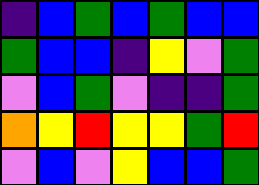[["indigo", "blue", "green", "blue", "green", "blue", "blue"], ["green", "blue", "blue", "indigo", "yellow", "violet", "green"], ["violet", "blue", "green", "violet", "indigo", "indigo", "green"], ["orange", "yellow", "red", "yellow", "yellow", "green", "red"], ["violet", "blue", "violet", "yellow", "blue", "blue", "green"]]